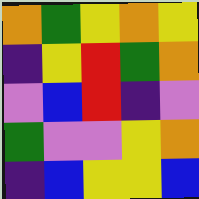[["orange", "green", "yellow", "orange", "yellow"], ["indigo", "yellow", "red", "green", "orange"], ["violet", "blue", "red", "indigo", "violet"], ["green", "violet", "violet", "yellow", "orange"], ["indigo", "blue", "yellow", "yellow", "blue"]]